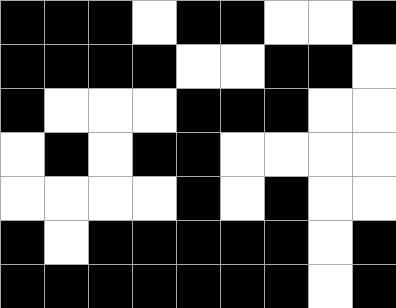[["black", "black", "black", "white", "black", "black", "white", "white", "black"], ["black", "black", "black", "black", "white", "white", "black", "black", "white"], ["black", "white", "white", "white", "black", "black", "black", "white", "white"], ["white", "black", "white", "black", "black", "white", "white", "white", "white"], ["white", "white", "white", "white", "black", "white", "black", "white", "white"], ["black", "white", "black", "black", "black", "black", "black", "white", "black"], ["black", "black", "black", "black", "black", "black", "black", "white", "black"]]